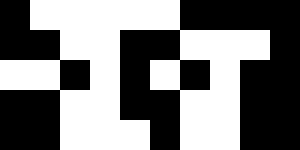[["black", "white", "white", "white", "white", "white", "black", "black", "black", "black"], ["black", "black", "white", "white", "black", "black", "white", "white", "white", "black"], ["white", "white", "black", "white", "black", "white", "black", "white", "black", "black"], ["black", "black", "white", "white", "black", "black", "white", "white", "black", "black"], ["black", "black", "white", "white", "white", "black", "white", "white", "black", "black"]]